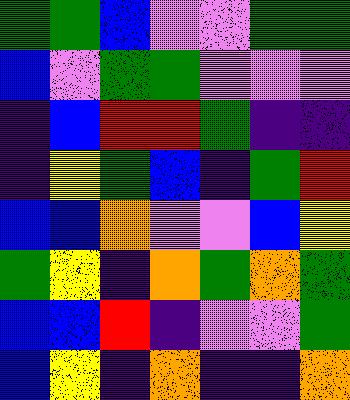[["green", "green", "blue", "violet", "violet", "green", "green"], ["blue", "violet", "green", "green", "violet", "violet", "violet"], ["indigo", "blue", "red", "red", "green", "indigo", "indigo"], ["indigo", "yellow", "green", "blue", "indigo", "green", "red"], ["blue", "blue", "orange", "violet", "violet", "blue", "yellow"], ["green", "yellow", "indigo", "orange", "green", "orange", "green"], ["blue", "blue", "red", "indigo", "violet", "violet", "green"], ["blue", "yellow", "indigo", "orange", "indigo", "indigo", "orange"]]